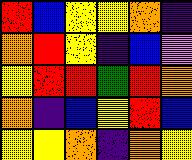[["red", "blue", "yellow", "yellow", "orange", "indigo"], ["orange", "red", "yellow", "indigo", "blue", "violet"], ["yellow", "red", "red", "green", "red", "orange"], ["orange", "indigo", "blue", "yellow", "red", "blue"], ["yellow", "yellow", "orange", "indigo", "orange", "yellow"]]